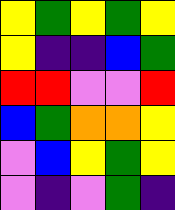[["yellow", "green", "yellow", "green", "yellow"], ["yellow", "indigo", "indigo", "blue", "green"], ["red", "red", "violet", "violet", "red"], ["blue", "green", "orange", "orange", "yellow"], ["violet", "blue", "yellow", "green", "yellow"], ["violet", "indigo", "violet", "green", "indigo"]]